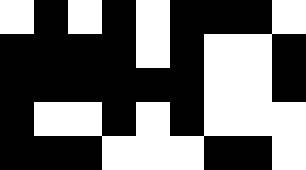[["white", "black", "white", "black", "white", "black", "black", "black", "white"], ["black", "black", "black", "black", "white", "black", "white", "white", "black"], ["black", "black", "black", "black", "black", "black", "white", "white", "black"], ["black", "white", "white", "black", "white", "black", "white", "white", "white"], ["black", "black", "black", "white", "white", "white", "black", "black", "white"]]